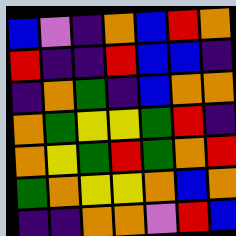[["blue", "violet", "indigo", "orange", "blue", "red", "orange"], ["red", "indigo", "indigo", "red", "blue", "blue", "indigo"], ["indigo", "orange", "green", "indigo", "blue", "orange", "orange"], ["orange", "green", "yellow", "yellow", "green", "red", "indigo"], ["orange", "yellow", "green", "red", "green", "orange", "red"], ["green", "orange", "yellow", "yellow", "orange", "blue", "orange"], ["indigo", "indigo", "orange", "orange", "violet", "red", "blue"]]